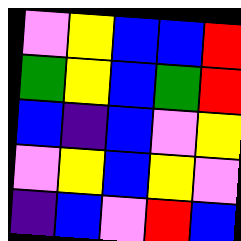[["violet", "yellow", "blue", "blue", "red"], ["green", "yellow", "blue", "green", "red"], ["blue", "indigo", "blue", "violet", "yellow"], ["violet", "yellow", "blue", "yellow", "violet"], ["indigo", "blue", "violet", "red", "blue"]]